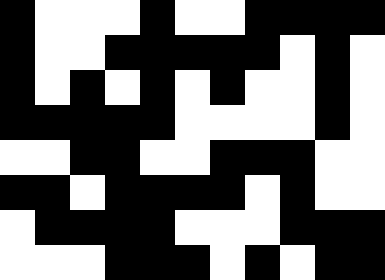[["black", "white", "white", "white", "black", "white", "white", "black", "black", "black", "black"], ["black", "white", "white", "black", "black", "black", "black", "black", "white", "black", "white"], ["black", "white", "black", "white", "black", "white", "black", "white", "white", "black", "white"], ["black", "black", "black", "black", "black", "white", "white", "white", "white", "black", "white"], ["white", "white", "black", "black", "white", "white", "black", "black", "black", "white", "white"], ["black", "black", "white", "black", "black", "black", "black", "white", "black", "white", "white"], ["white", "black", "black", "black", "black", "white", "white", "white", "black", "black", "black"], ["white", "white", "white", "black", "black", "black", "white", "black", "white", "black", "black"]]